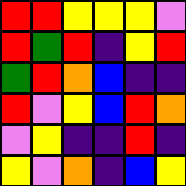[["red", "red", "yellow", "yellow", "yellow", "violet"], ["red", "green", "red", "indigo", "yellow", "red"], ["green", "red", "orange", "blue", "indigo", "indigo"], ["red", "violet", "yellow", "blue", "red", "orange"], ["violet", "yellow", "indigo", "indigo", "red", "indigo"], ["yellow", "violet", "orange", "indigo", "blue", "yellow"]]